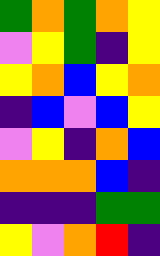[["green", "orange", "green", "orange", "yellow"], ["violet", "yellow", "green", "indigo", "yellow"], ["yellow", "orange", "blue", "yellow", "orange"], ["indigo", "blue", "violet", "blue", "yellow"], ["violet", "yellow", "indigo", "orange", "blue"], ["orange", "orange", "orange", "blue", "indigo"], ["indigo", "indigo", "indigo", "green", "green"], ["yellow", "violet", "orange", "red", "indigo"]]